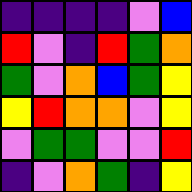[["indigo", "indigo", "indigo", "indigo", "violet", "blue"], ["red", "violet", "indigo", "red", "green", "orange"], ["green", "violet", "orange", "blue", "green", "yellow"], ["yellow", "red", "orange", "orange", "violet", "yellow"], ["violet", "green", "green", "violet", "violet", "red"], ["indigo", "violet", "orange", "green", "indigo", "yellow"]]